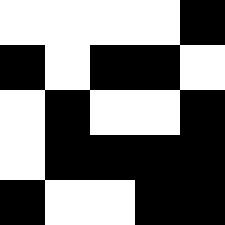[["white", "white", "white", "white", "black"], ["black", "white", "black", "black", "white"], ["white", "black", "white", "white", "black"], ["white", "black", "black", "black", "black"], ["black", "white", "white", "black", "black"]]